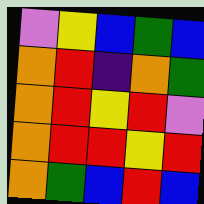[["violet", "yellow", "blue", "green", "blue"], ["orange", "red", "indigo", "orange", "green"], ["orange", "red", "yellow", "red", "violet"], ["orange", "red", "red", "yellow", "red"], ["orange", "green", "blue", "red", "blue"]]